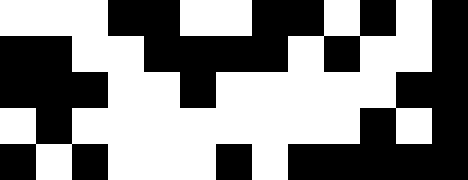[["white", "white", "white", "black", "black", "white", "white", "black", "black", "white", "black", "white", "black"], ["black", "black", "white", "white", "black", "black", "black", "black", "white", "black", "white", "white", "black"], ["black", "black", "black", "white", "white", "black", "white", "white", "white", "white", "white", "black", "black"], ["white", "black", "white", "white", "white", "white", "white", "white", "white", "white", "black", "white", "black"], ["black", "white", "black", "white", "white", "white", "black", "white", "black", "black", "black", "black", "black"]]